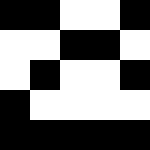[["black", "black", "white", "white", "black"], ["white", "white", "black", "black", "white"], ["white", "black", "white", "white", "black"], ["black", "white", "white", "white", "white"], ["black", "black", "black", "black", "black"]]